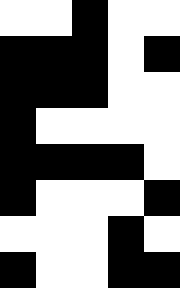[["white", "white", "black", "white", "white"], ["black", "black", "black", "white", "black"], ["black", "black", "black", "white", "white"], ["black", "white", "white", "white", "white"], ["black", "black", "black", "black", "white"], ["black", "white", "white", "white", "black"], ["white", "white", "white", "black", "white"], ["black", "white", "white", "black", "black"]]